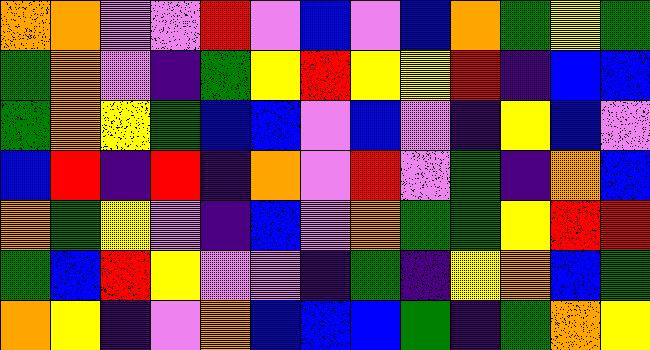[["orange", "orange", "violet", "violet", "red", "violet", "blue", "violet", "blue", "orange", "green", "yellow", "green"], ["green", "orange", "violet", "indigo", "green", "yellow", "red", "yellow", "yellow", "red", "indigo", "blue", "blue"], ["green", "orange", "yellow", "green", "blue", "blue", "violet", "blue", "violet", "indigo", "yellow", "blue", "violet"], ["blue", "red", "indigo", "red", "indigo", "orange", "violet", "red", "violet", "green", "indigo", "orange", "blue"], ["orange", "green", "yellow", "violet", "indigo", "blue", "violet", "orange", "green", "green", "yellow", "red", "red"], ["green", "blue", "red", "yellow", "violet", "violet", "indigo", "green", "indigo", "yellow", "orange", "blue", "green"], ["orange", "yellow", "indigo", "violet", "orange", "blue", "blue", "blue", "green", "indigo", "green", "orange", "yellow"]]